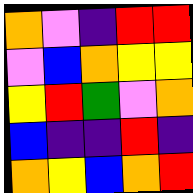[["orange", "violet", "indigo", "red", "red"], ["violet", "blue", "orange", "yellow", "yellow"], ["yellow", "red", "green", "violet", "orange"], ["blue", "indigo", "indigo", "red", "indigo"], ["orange", "yellow", "blue", "orange", "red"]]